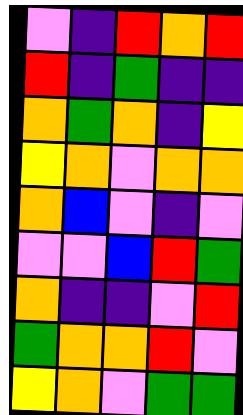[["violet", "indigo", "red", "orange", "red"], ["red", "indigo", "green", "indigo", "indigo"], ["orange", "green", "orange", "indigo", "yellow"], ["yellow", "orange", "violet", "orange", "orange"], ["orange", "blue", "violet", "indigo", "violet"], ["violet", "violet", "blue", "red", "green"], ["orange", "indigo", "indigo", "violet", "red"], ["green", "orange", "orange", "red", "violet"], ["yellow", "orange", "violet", "green", "green"]]